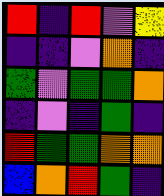[["red", "indigo", "red", "violet", "yellow"], ["indigo", "indigo", "violet", "orange", "indigo"], ["green", "violet", "green", "green", "orange"], ["indigo", "violet", "indigo", "green", "indigo"], ["red", "green", "green", "orange", "orange"], ["blue", "orange", "red", "green", "indigo"]]